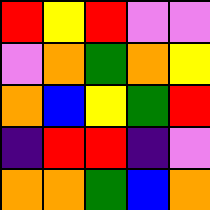[["red", "yellow", "red", "violet", "violet"], ["violet", "orange", "green", "orange", "yellow"], ["orange", "blue", "yellow", "green", "red"], ["indigo", "red", "red", "indigo", "violet"], ["orange", "orange", "green", "blue", "orange"]]